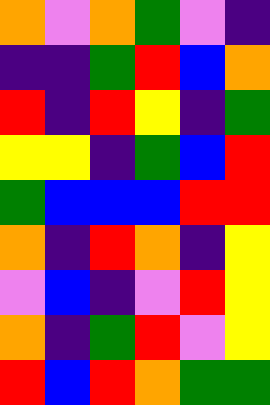[["orange", "violet", "orange", "green", "violet", "indigo"], ["indigo", "indigo", "green", "red", "blue", "orange"], ["red", "indigo", "red", "yellow", "indigo", "green"], ["yellow", "yellow", "indigo", "green", "blue", "red"], ["green", "blue", "blue", "blue", "red", "red"], ["orange", "indigo", "red", "orange", "indigo", "yellow"], ["violet", "blue", "indigo", "violet", "red", "yellow"], ["orange", "indigo", "green", "red", "violet", "yellow"], ["red", "blue", "red", "orange", "green", "green"]]